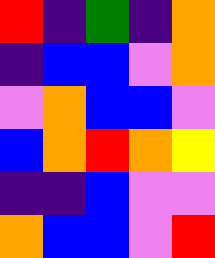[["red", "indigo", "green", "indigo", "orange"], ["indigo", "blue", "blue", "violet", "orange"], ["violet", "orange", "blue", "blue", "violet"], ["blue", "orange", "red", "orange", "yellow"], ["indigo", "indigo", "blue", "violet", "violet"], ["orange", "blue", "blue", "violet", "red"]]